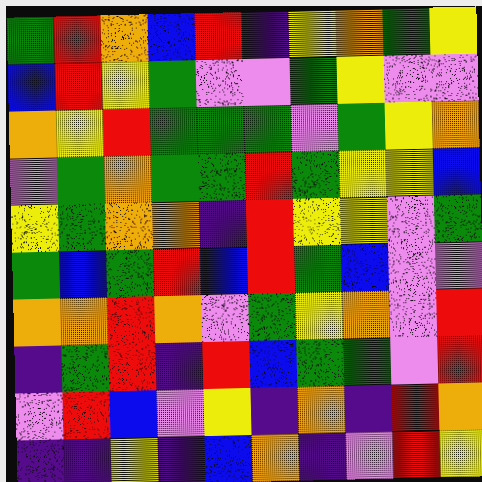[["green", "red", "orange", "blue", "red", "indigo", "yellow", "orange", "green", "yellow"], ["blue", "red", "yellow", "green", "violet", "violet", "green", "yellow", "violet", "violet"], ["orange", "yellow", "red", "green", "green", "green", "violet", "green", "yellow", "orange"], ["violet", "green", "orange", "green", "green", "red", "green", "yellow", "yellow", "blue"], ["yellow", "green", "orange", "orange", "indigo", "red", "yellow", "yellow", "violet", "green"], ["green", "blue", "green", "red", "blue", "red", "green", "blue", "violet", "violet"], ["orange", "orange", "red", "orange", "violet", "green", "yellow", "orange", "violet", "red"], ["indigo", "green", "red", "indigo", "red", "blue", "green", "green", "violet", "red"], ["violet", "red", "blue", "violet", "yellow", "indigo", "orange", "indigo", "red", "orange"], ["indigo", "indigo", "yellow", "indigo", "blue", "orange", "indigo", "violet", "red", "yellow"]]